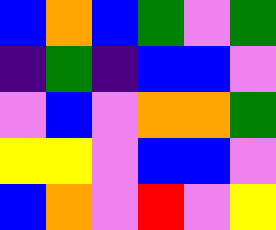[["blue", "orange", "blue", "green", "violet", "green"], ["indigo", "green", "indigo", "blue", "blue", "violet"], ["violet", "blue", "violet", "orange", "orange", "green"], ["yellow", "yellow", "violet", "blue", "blue", "violet"], ["blue", "orange", "violet", "red", "violet", "yellow"]]